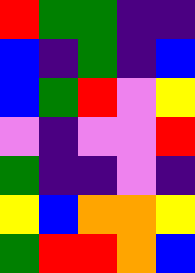[["red", "green", "green", "indigo", "indigo"], ["blue", "indigo", "green", "indigo", "blue"], ["blue", "green", "red", "violet", "yellow"], ["violet", "indigo", "violet", "violet", "red"], ["green", "indigo", "indigo", "violet", "indigo"], ["yellow", "blue", "orange", "orange", "yellow"], ["green", "red", "red", "orange", "blue"]]